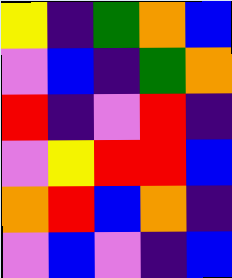[["yellow", "indigo", "green", "orange", "blue"], ["violet", "blue", "indigo", "green", "orange"], ["red", "indigo", "violet", "red", "indigo"], ["violet", "yellow", "red", "red", "blue"], ["orange", "red", "blue", "orange", "indigo"], ["violet", "blue", "violet", "indigo", "blue"]]